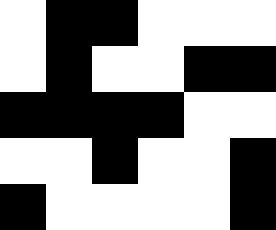[["white", "black", "black", "white", "white", "white"], ["white", "black", "white", "white", "black", "black"], ["black", "black", "black", "black", "white", "white"], ["white", "white", "black", "white", "white", "black"], ["black", "white", "white", "white", "white", "black"]]